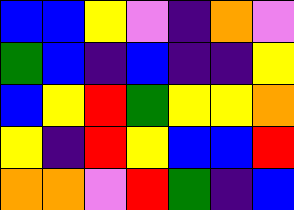[["blue", "blue", "yellow", "violet", "indigo", "orange", "violet"], ["green", "blue", "indigo", "blue", "indigo", "indigo", "yellow"], ["blue", "yellow", "red", "green", "yellow", "yellow", "orange"], ["yellow", "indigo", "red", "yellow", "blue", "blue", "red"], ["orange", "orange", "violet", "red", "green", "indigo", "blue"]]